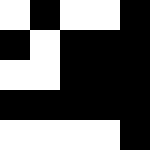[["white", "black", "white", "white", "black"], ["black", "white", "black", "black", "black"], ["white", "white", "black", "black", "black"], ["black", "black", "black", "black", "black"], ["white", "white", "white", "white", "black"]]